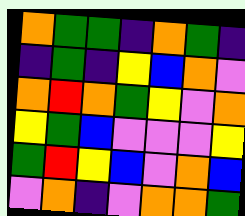[["orange", "green", "green", "indigo", "orange", "green", "indigo"], ["indigo", "green", "indigo", "yellow", "blue", "orange", "violet"], ["orange", "red", "orange", "green", "yellow", "violet", "orange"], ["yellow", "green", "blue", "violet", "violet", "violet", "yellow"], ["green", "red", "yellow", "blue", "violet", "orange", "blue"], ["violet", "orange", "indigo", "violet", "orange", "orange", "green"]]